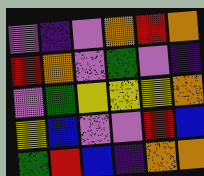[["violet", "indigo", "violet", "orange", "red", "orange"], ["red", "orange", "violet", "green", "violet", "indigo"], ["violet", "green", "yellow", "yellow", "yellow", "orange"], ["yellow", "blue", "violet", "violet", "red", "blue"], ["green", "red", "blue", "indigo", "orange", "orange"]]